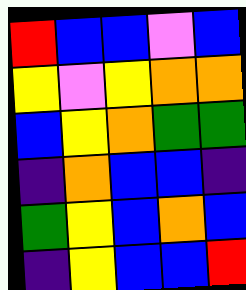[["red", "blue", "blue", "violet", "blue"], ["yellow", "violet", "yellow", "orange", "orange"], ["blue", "yellow", "orange", "green", "green"], ["indigo", "orange", "blue", "blue", "indigo"], ["green", "yellow", "blue", "orange", "blue"], ["indigo", "yellow", "blue", "blue", "red"]]